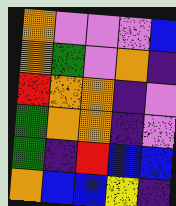[["orange", "violet", "violet", "violet", "blue"], ["orange", "green", "violet", "orange", "indigo"], ["red", "orange", "orange", "indigo", "violet"], ["green", "orange", "orange", "indigo", "violet"], ["green", "indigo", "red", "blue", "blue"], ["orange", "blue", "blue", "yellow", "indigo"]]